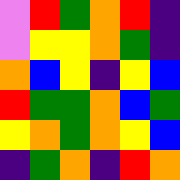[["violet", "red", "green", "orange", "red", "indigo"], ["violet", "yellow", "yellow", "orange", "green", "indigo"], ["orange", "blue", "yellow", "indigo", "yellow", "blue"], ["red", "green", "green", "orange", "blue", "green"], ["yellow", "orange", "green", "orange", "yellow", "blue"], ["indigo", "green", "orange", "indigo", "red", "orange"]]